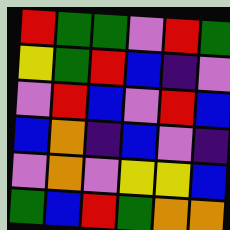[["red", "green", "green", "violet", "red", "green"], ["yellow", "green", "red", "blue", "indigo", "violet"], ["violet", "red", "blue", "violet", "red", "blue"], ["blue", "orange", "indigo", "blue", "violet", "indigo"], ["violet", "orange", "violet", "yellow", "yellow", "blue"], ["green", "blue", "red", "green", "orange", "orange"]]